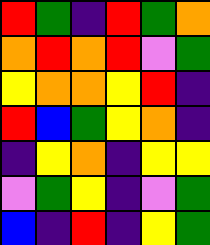[["red", "green", "indigo", "red", "green", "orange"], ["orange", "red", "orange", "red", "violet", "green"], ["yellow", "orange", "orange", "yellow", "red", "indigo"], ["red", "blue", "green", "yellow", "orange", "indigo"], ["indigo", "yellow", "orange", "indigo", "yellow", "yellow"], ["violet", "green", "yellow", "indigo", "violet", "green"], ["blue", "indigo", "red", "indigo", "yellow", "green"]]